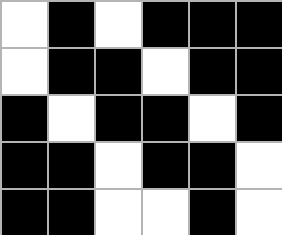[["white", "black", "white", "black", "black", "black"], ["white", "black", "black", "white", "black", "black"], ["black", "white", "black", "black", "white", "black"], ["black", "black", "white", "black", "black", "white"], ["black", "black", "white", "white", "black", "white"]]